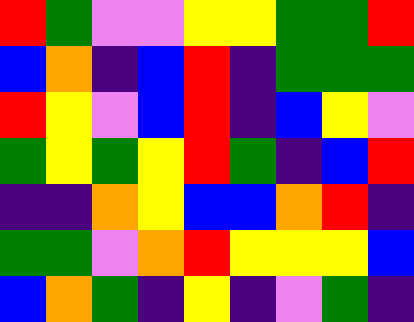[["red", "green", "violet", "violet", "yellow", "yellow", "green", "green", "red"], ["blue", "orange", "indigo", "blue", "red", "indigo", "green", "green", "green"], ["red", "yellow", "violet", "blue", "red", "indigo", "blue", "yellow", "violet"], ["green", "yellow", "green", "yellow", "red", "green", "indigo", "blue", "red"], ["indigo", "indigo", "orange", "yellow", "blue", "blue", "orange", "red", "indigo"], ["green", "green", "violet", "orange", "red", "yellow", "yellow", "yellow", "blue"], ["blue", "orange", "green", "indigo", "yellow", "indigo", "violet", "green", "indigo"]]